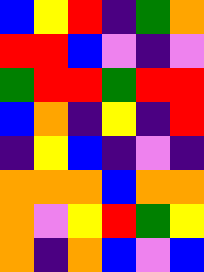[["blue", "yellow", "red", "indigo", "green", "orange"], ["red", "red", "blue", "violet", "indigo", "violet"], ["green", "red", "red", "green", "red", "red"], ["blue", "orange", "indigo", "yellow", "indigo", "red"], ["indigo", "yellow", "blue", "indigo", "violet", "indigo"], ["orange", "orange", "orange", "blue", "orange", "orange"], ["orange", "violet", "yellow", "red", "green", "yellow"], ["orange", "indigo", "orange", "blue", "violet", "blue"]]